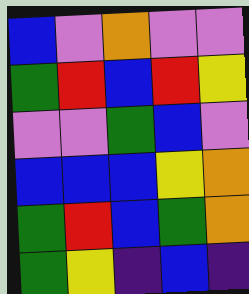[["blue", "violet", "orange", "violet", "violet"], ["green", "red", "blue", "red", "yellow"], ["violet", "violet", "green", "blue", "violet"], ["blue", "blue", "blue", "yellow", "orange"], ["green", "red", "blue", "green", "orange"], ["green", "yellow", "indigo", "blue", "indigo"]]